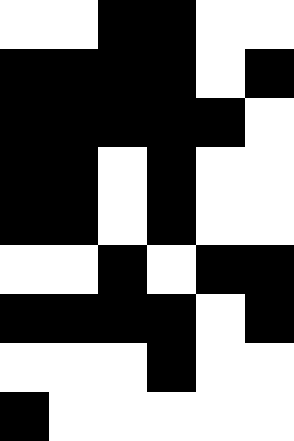[["white", "white", "black", "black", "white", "white"], ["black", "black", "black", "black", "white", "black"], ["black", "black", "black", "black", "black", "white"], ["black", "black", "white", "black", "white", "white"], ["black", "black", "white", "black", "white", "white"], ["white", "white", "black", "white", "black", "black"], ["black", "black", "black", "black", "white", "black"], ["white", "white", "white", "black", "white", "white"], ["black", "white", "white", "white", "white", "white"]]